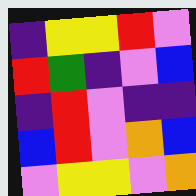[["indigo", "yellow", "yellow", "red", "violet"], ["red", "green", "indigo", "violet", "blue"], ["indigo", "red", "violet", "indigo", "indigo"], ["blue", "red", "violet", "orange", "blue"], ["violet", "yellow", "yellow", "violet", "orange"]]